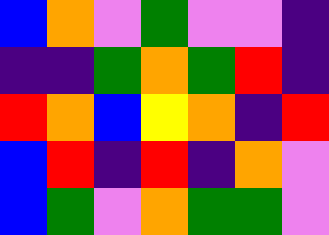[["blue", "orange", "violet", "green", "violet", "violet", "indigo"], ["indigo", "indigo", "green", "orange", "green", "red", "indigo"], ["red", "orange", "blue", "yellow", "orange", "indigo", "red"], ["blue", "red", "indigo", "red", "indigo", "orange", "violet"], ["blue", "green", "violet", "orange", "green", "green", "violet"]]